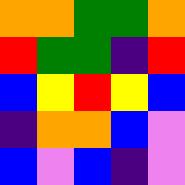[["orange", "orange", "green", "green", "orange"], ["red", "green", "green", "indigo", "red"], ["blue", "yellow", "red", "yellow", "blue"], ["indigo", "orange", "orange", "blue", "violet"], ["blue", "violet", "blue", "indigo", "violet"]]